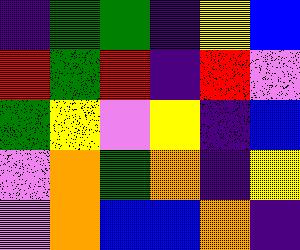[["indigo", "green", "green", "indigo", "yellow", "blue"], ["red", "green", "red", "indigo", "red", "violet"], ["green", "yellow", "violet", "yellow", "indigo", "blue"], ["violet", "orange", "green", "orange", "indigo", "yellow"], ["violet", "orange", "blue", "blue", "orange", "indigo"]]